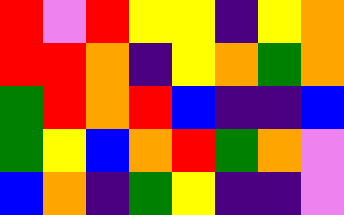[["red", "violet", "red", "yellow", "yellow", "indigo", "yellow", "orange"], ["red", "red", "orange", "indigo", "yellow", "orange", "green", "orange"], ["green", "red", "orange", "red", "blue", "indigo", "indigo", "blue"], ["green", "yellow", "blue", "orange", "red", "green", "orange", "violet"], ["blue", "orange", "indigo", "green", "yellow", "indigo", "indigo", "violet"]]